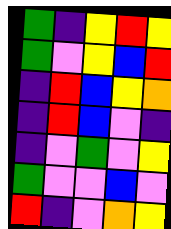[["green", "indigo", "yellow", "red", "yellow"], ["green", "violet", "yellow", "blue", "red"], ["indigo", "red", "blue", "yellow", "orange"], ["indigo", "red", "blue", "violet", "indigo"], ["indigo", "violet", "green", "violet", "yellow"], ["green", "violet", "violet", "blue", "violet"], ["red", "indigo", "violet", "orange", "yellow"]]